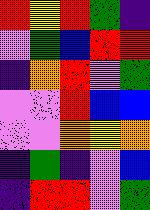[["red", "yellow", "red", "green", "indigo"], ["violet", "green", "blue", "red", "red"], ["indigo", "orange", "red", "violet", "green"], ["violet", "violet", "red", "blue", "blue"], ["violet", "violet", "orange", "yellow", "orange"], ["indigo", "green", "indigo", "violet", "blue"], ["indigo", "red", "red", "violet", "green"]]